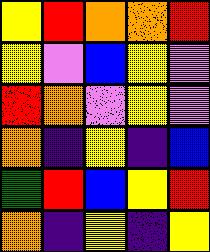[["yellow", "red", "orange", "orange", "red"], ["yellow", "violet", "blue", "yellow", "violet"], ["red", "orange", "violet", "yellow", "violet"], ["orange", "indigo", "yellow", "indigo", "blue"], ["green", "red", "blue", "yellow", "red"], ["orange", "indigo", "yellow", "indigo", "yellow"]]